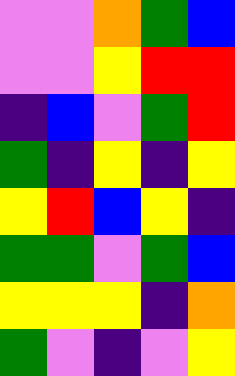[["violet", "violet", "orange", "green", "blue"], ["violet", "violet", "yellow", "red", "red"], ["indigo", "blue", "violet", "green", "red"], ["green", "indigo", "yellow", "indigo", "yellow"], ["yellow", "red", "blue", "yellow", "indigo"], ["green", "green", "violet", "green", "blue"], ["yellow", "yellow", "yellow", "indigo", "orange"], ["green", "violet", "indigo", "violet", "yellow"]]